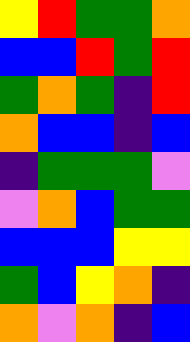[["yellow", "red", "green", "green", "orange"], ["blue", "blue", "red", "green", "red"], ["green", "orange", "green", "indigo", "red"], ["orange", "blue", "blue", "indigo", "blue"], ["indigo", "green", "green", "green", "violet"], ["violet", "orange", "blue", "green", "green"], ["blue", "blue", "blue", "yellow", "yellow"], ["green", "blue", "yellow", "orange", "indigo"], ["orange", "violet", "orange", "indigo", "blue"]]